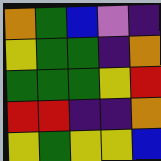[["orange", "green", "blue", "violet", "indigo"], ["yellow", "green", "green", "indigo", "orange"], ["green", "green", "green", "yellow", "red"], ["red", "red", "indigo", "indigo", "orange"], ["yellow", "green", "yellow", "yellow", "blue"]]